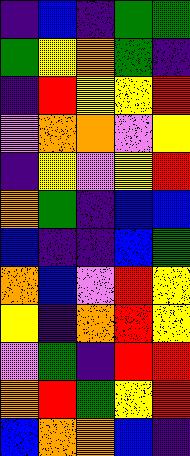[["indigo", "blue", "indigo", "green", "green"], ["green", "yellow", "orange", "green", "indigo"], ["indigo", "red", "yellow", "yellow", "red"], ["violet", "orange", "orange", "violet", "yellow"], ["indigo", "yellow", "violet", "yellow", "red"], ["orange", "green", "indigo", "blue", "blue"], ["blue", "indigo", "indigo", "blue", "green"], ["orange", "blue", "violet", "red", "yellow"], ["yellow", "indigo", "orange", "red", "yellow"], ["violet", "green", "indigo", "red", "red"], ["orange", "red", "green", "yellow", "red"], ["blue", "orange", "orange", "blue", "indigo"]]